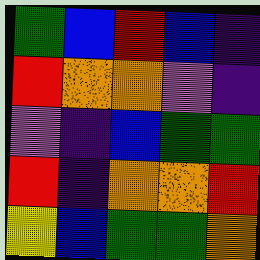[["green", "blue", "red", "blue", "indigo"], ["red", "orange", "orange", "violet", "indigo"], ["violet", "indigo", "blue", "green", "green"], ["red", "indigo", "orange", "orange", "red"], ["yellow", "blue", "green", "green", "orange"]]